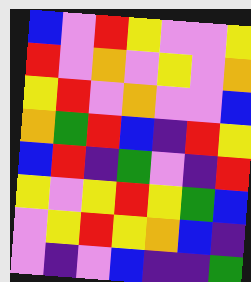[["blue", "violet", "red", "yellow", "violet", "violet", "yellow"], ["red", "violet", "orange", "violet", "yellow", "violet", "orange"], ["yellow", "red", "violet", "orange", "violet", "violet", "blue"], ["orange", "green", "red", "blue", "indigo", "red", "yellow"], ["blue", "red", "indigo", "green", "violet", "indigo", "red"], ["yellow", "violet", "yellow", "red", "yellow", "green", "blue"], ["violet", "yellow", "red", "yellow", "orange", "blue", "indigo"], ["violet", "indigo", "violet", "blue", "indigo", "indigo", "green"]]